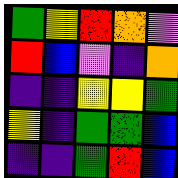[["green", "yellow", "red", "orange", "violet"], ["red", "blue", "violet", "indigo", "orange"], ["indigo", "indigo", "yellow", "yellow", "green"], ["yellow", "indigo", "green", "green", "blue"], ["indigo", "indigo", "green", "red", "blue"]]